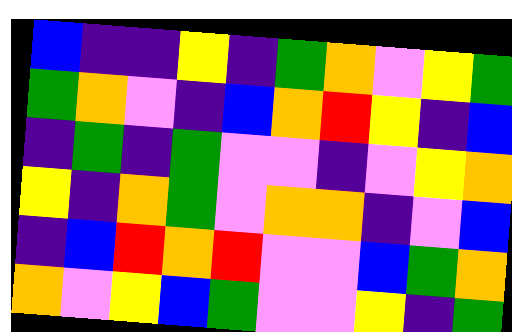[["blue", "indigo", "indigo", "yellow", "indigo", "green", "orange", "violet", "yellow", "green"], ["green", "orange", "violet", "indigo", "blue", "orange", "red", "yellow", "indigo", "blue"], ["indigo", "green", "indigo", "green", "violet", "violet", "indigo", "violet", "yellow", "orange"], ["yellow", "indigo", "orange", "green", "violet", "orange", "orange", "indigo", "violet", "blue"], ["indigo", "blue", "red", "orange", "red", "violet", "violet", "blue", "green", "orange"], ["orange", "violet", "yellow", "blue", "green", "violet", "violet", "yellow", "indigo", "green"]]